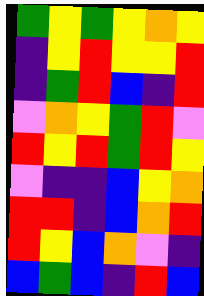[["green", "yellow", "green", "yellow", "orange", "yellow"], ["indigo", "yellow", "red", "yellow", "yellow", "red"], ["indigo", "green", "red", "blue", "indigo", "red"], ["violet", "orange", "yellow", "green", "red", "violet"], ["red", "yellow", "red", "green", "red", "yellow"], ["violet", "indigo", "indigo", "blue", "yellow", "orange"], ["red", "red", "indigo", "blue", "orange", "red"], ["red", "yellow", "blue", "orange", "violet", "indigo"], ["blue", "green", "blue", "indigo", "red", "blue"]]